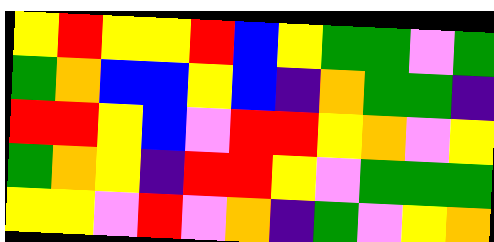[["yellow", "red", "yellow", "yellow", "red", "blue", "yellow", "green", "green", "violet", "green"], ["green", "orange", "blue", "blue", "yellow", "blue", "indigo", "orange", "green", "green", "indigo"], ["red", "red", "yellow", "blue", "violet", "red", "red", "yellow", "orange", "violet", "yellow"], ["green", "orange", "yellow", "indigo", "red", "red", "yellow", "violet", "green", "green", "green"], ["yellow", "yellow", "violet", "red", "violet", "orange", "indigo", "green", "violet", "yellow", "orange"]]